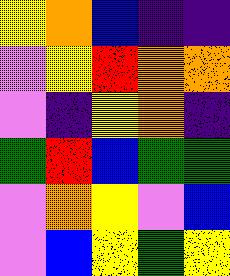[["yellow", "orange", "blue", "indigo", "indigo"], ["violet", "yellow", "red", "orange", "orange"], ["violet", "indigo", "yellow", "orange", "indigo"], ["green", "red", "blue", "green", "green"], ["violet", "orange", "yellow", "violet", "blue"], ["violet", "blue", "yellow", "green", "yellow"]]